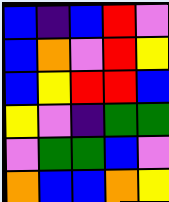[["blue", "indigo", "blue", "red", "violet"], ["blue", "orange", "violet", "red", "yellow"], ["blue", "yellow", "red", "red", "blue"], ["yellow", "violet", "indigo", "green", "green"], ["violet", "green", "green", "blue", "violet"], ["orange", "blue", "blue", "orange", "yellow"]]